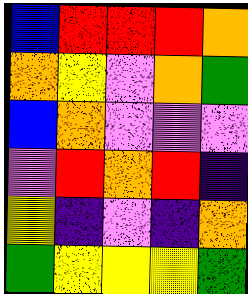[["blue", "red", "red", "red", "orange"], ["orange", "yellow", "violet", "orange", "green"], ["blue", "orange", "violet", "violet", "violet"], ["violet", "red", "orange", "red", "indigo"], ["yellow", "indigo", "violet", "indigo", "orange"], ["green", "yellow", "yellow", "yellow", "green"]]